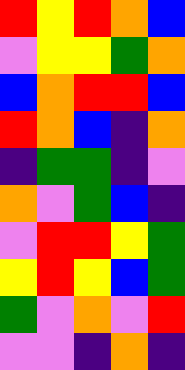[["red", "yellow", "red", "orange", "blue"], ["violet", "yellow", "yellow", "green", "orange"], ["blue", "orange", "red", "red", "blue"], ["red", "orange", "blue", "indigo", "orange"], ["indigo", "green", "green", "indigo", "violet"], ["orange", "violet", "green", "blue", "indigo"], ["violet", "red", "red", "yellow", "green"], ["yellow", "red", "yellow", "blue", "green"], ["green", "violet", "orange", "violet", "red"], ["violet", "violet", "indigo", "orange", "indigo"]]